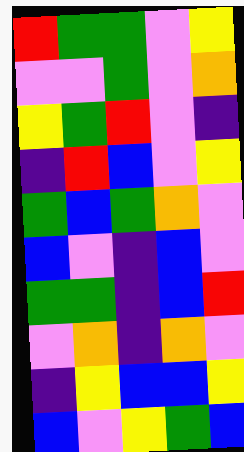[["red", "green", "green", "violet", "yellow"], ["violet", "violet", "green", "violet", "orange"], ["yellow", "green", "red", "violet", "indigo"], ["indigo", "red", "blue", "violet", "yellow"], ["green", "blue", "green", "orange", "violet"], ["blue", "violet", "indigo", "blue", "violet"], ["green", "green", "indigo", "blue", "red"], ["violet", "orange", "indigo", "orange", "violet"], ["indigo", "yellow", "blue", "blue", "yellow"], ["blue", "violet", "yellow", "green", "blue"]]